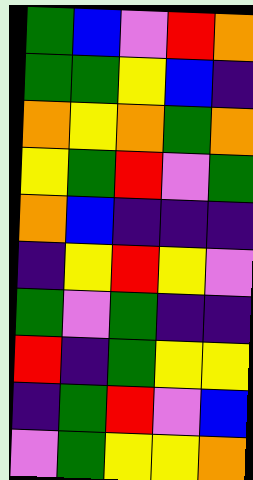[["green", "blue", "violet", "red", "orange"], ["green", "green", "yellow", "blue", "indigo"], ["orange", "yellow", "orange", "green", "orange"], ["yellow", "green", "red", "violet", "green"], ["orange", "blue", "indigo", "indigo", "indigo"], ["indigo", "yellow", "red", "yellow", "violet"], ["green", "violet", "green", "indigo", "indigo"], ["red", "indigo", "green", "yellow", "yellow"], ["indigo", "green", "red", "violet", "blue"], ["violet", "green", "yellow", "yellow", "orange"]]